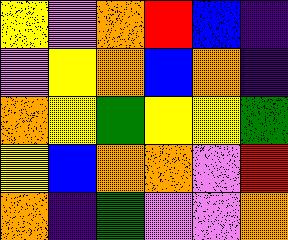[["yellow", "violet", "orange", "red", "blue", "indigo"], ["violet", "yellow", "orange", "blue", "orange", "indigo"], ["orange", "yellow", "green", "yellow", "yellow", "green"], ["yellow", "blue", "orange", "orange", "violet", "red"], ["orange", "indigo", "green", "violet", "violet", "orange"]]